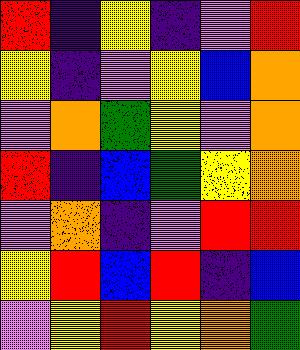[["red", "indigo", "yellow", "indigo", "violet", "red"], ["yellow", "indigo", "violet", "yellow", "blue", "orange"], ["violet", "orange", "green", "yellow", "violet", "orange"], ["red", "indigo", "blue", "green", "yellow", "orange"], ["violet", "orange", "indigo", "violet", "red", "red"], ["yellow", "red", "blue", "red", "indigo", "blue"], ["violet", "yellow", "red", "yellow", "orange", "green"]]